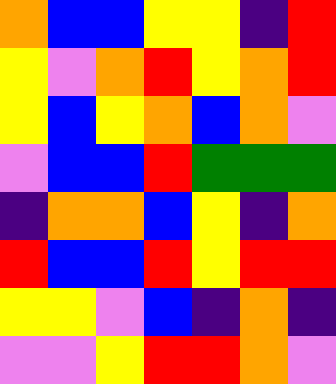[["orange", "blue", "blue", "yellow", "yellow", "indigo", "red"], ["yellow", "violet", "orange", "red", "yellow", "orange", "red"], ["yellow", "blue", "yellow", "orange", "blue", "orange", "violet"], ["violet", "blue", "blue", "red", "green", "green", "green"], ["indigo", "orange", "orange", "blue", "yellow", "indigo", "orange"], ["red", "blue", "blue", "red", "yellow", "red", "red"], ["yellow", "yellow", "violet", "blue", "indigo", "orange", "indigo"], ["violet", "violet", "yellow", "red", "red", "orange", "violet"]]